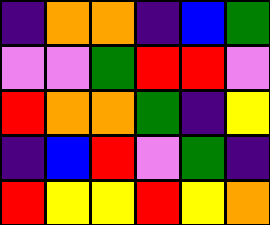[["indigo", "orange", "orange", "indigo", "blue", "green"], ["violet", "violet", "green", "red", "red", "violet"], ["red", "orange", "orange", "green", "indigo", "yellow"], ["indigo", "blue", "red", "violet", "green", "indigo"], ["red", "yellow", "yellow", "red", "yellow", "orange"]]